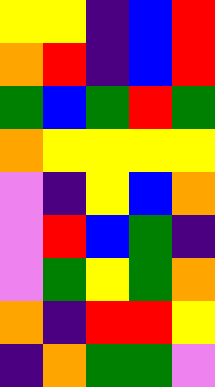[["yellow", "yellow", "indigo", "blue", "red"], ["orange", "red", "indigo", "blue", "red"], ["green", "blue", "green", "red", "green"], ["orange", "yellow", "yellow", "yellow", "yellow"], ["violet", "indigo", "yellow", "blue", "orange"], ["violet", "red", "blue", "green", "indigo"], ["violet", "green", "yellow", "green", "orange"], ["orange", "indigo", "red", "red", "yellow"], ["indigo", "orange", "green", "green", "violet"]]